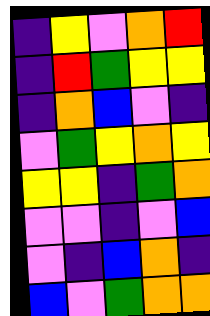[["indigo", "yellow", "violet", "orange", "red"], ["indigo", "red", "green", "yellow", "yellow"], ["indigo", "orange", "blue", "violet", "indigo"], ["violet", "green", "yellow", "orange", "yellow"], ["yellow", "yellow", "indigo", "green", "orange"], ["violet", "violet", "indigo", "violet", "blue"], ["violet", "indigo", "blue", "orange", "indigo"], ["blue", "violet", "green", "orange", "orange"]]